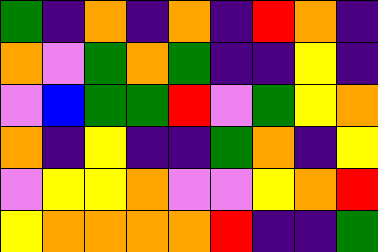[["green", "indigo", "orange", "indigo", "orange", "indigo", "red", "orange", "indigo"], ["orange", "violet", "green", "orange", "green", "indigo", "indigo", "yellow", "indigo"], ["violet", "blue", "green", "green", "red", "violet", "green", "yellow", "orange"], ["orange", "indigo", "yellow", "indigo", "indigo", "green", "orange", "indigo", "yellow"], ["violet", "yellow", "yellow", "orange", "violet", "violet", "yellow", "orange", "red"], ["yellow", "orange", "orange", "orange", "orange", "red", "indigo", "indigo", "green"]]